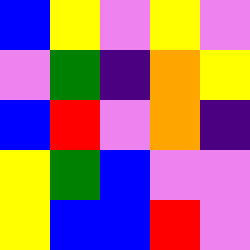[["blue", "yellow", "violet", "yellow", "violet"], ["violet", "green", "indigo", "orange", "yellow"], ["blue", "red", "violet", "orange", "indigo"], ["yellow", "green", "blue", "violet", "violet"], ["yellow", "blue", "blue", "red", "violet"]]